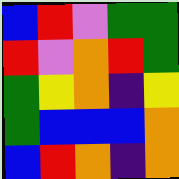[["blue", "red", "violet", "green", "green"], ["red", "violet", "orange", "red", "green"], ["green", "yellow", "orange", "indigo", "yellow"], ["green", "blue", "blue", "blue", "orange"], ["blue", "red", "orange", "indigo", "orange"]]